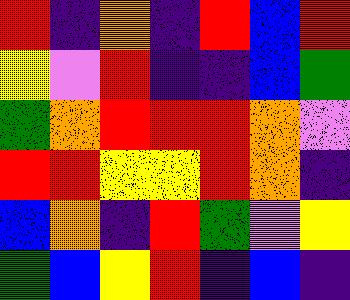[["red", "indigo", "orange", "indigo", "red", "blue", "red"], ["yellow", "violet", "red", "indigo", "indigo", "blue", "green"], ["green", "orange", "red", "red", "red", "orange", "violet"], ["red", "red", "yellow", "yellow", "red", "orange", "indigo"], ["blue", "orange", "indigo", "red", "green", "violet", "yellow"], ["green", "blue", "yellow", "red", "indigo", "blue", "indigo"]]